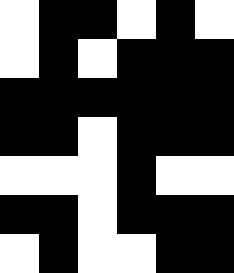[["white", "black", "black", "white", "black", "white"], ["white", "black", "white", "black", "black", "black"], ["black", "black", "black", "black", "black", "black"], ["black", "black", "white", "black", "black", "black"], ["white", "white", "white", "black", "white", "white"], ["black", "black", "white", "black", "black", "black"], ["white", "black", "white", "white", "black", "black"]]